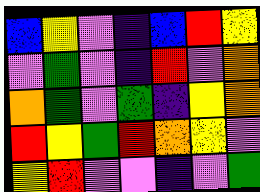[["blue", "yellow", "violet", "indigo", "blue", "red", "yellow"], ["violet", "green", "violet", "indigo", "red", "violet", "orange"], ["orange", "green", "violet", "green", "indigo", "yellow", "orange"], ["red", "yellow", "green", "red", "orange", "yellow", "violet"], ["yellow", "red", "violet", "violet", "indigo", "violet", "green"]]